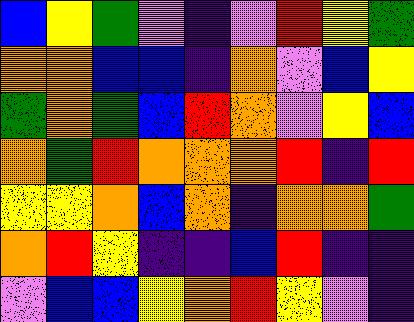[["blue", "yellow", "green", "violet", "indigo", "violet", "red", "yellow", "green"], ["orange", "orange", "blue", "blue", "indigo", "orange", "violet", "blue", "yellow"], ["green", "orange", "green", "blue", "red", "orange", "violet", "yellow", "blue"], ["orange", "green", "red", "orange", "orange", "orange", "red", "indigo", "red"], ["yellow", "yellow", "orange", "blue", "orange", "indigo", "orange", "orange", "green"], ["orange", "red", "yellow", "indigo", "indigo", "blue", "red", "indigo", "indigo"], ["violet", "blue", "blue", "yellow", "orange", "red", "yellow", "violet", "indigo"]]